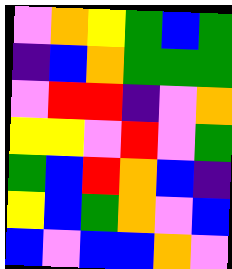[["violet", "orange", "yellow", "green", "blue", "green"], ["indigo", "blue", "orange", "green", "green", "green"], ["violet", "red", "red", "indigo", "violet", "orange"], ["yellow", "yellow", "violet", "red", "violet", "green"], ["green", "blue", "red", "orange", "blue", "indigo"], ["yellow", "blue", "green", "orange", "violet", "blue"], ["blue", "violet", "blue", "blue", "orange", "violet"]]